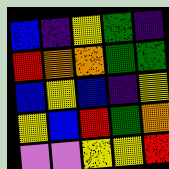[["blue", "indigo", "yellow", "green", "indigo"], ["red", "orange", "orange", "green", "green"], ["blue", "yellow", "blue", "indigo", "yellow"], ["yellow", "blue", "red", "green", "orange"], ["violet", "violet", "yellow", "yellow", "red"]]